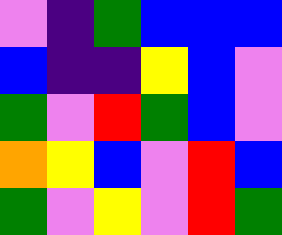[["violet", "indigo", "green", "blue", "blue", "blue"], ["blue", "indigo", "indigo", "yellow", "blue", "violet"], ["green", "violet", "red", "green", "blue", "violet"], ["orange", "yellow", "blue", "violet", "red", "blue"], ["green", "violet", "yellow", "violet", "red", "green"]]